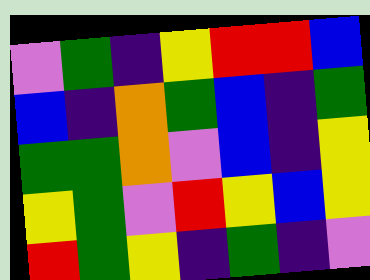[["violet", "green", "indigo", "yellow", "red", "red", "blue"], ["blue", "indigo", "orange", "green", "blue", "indigo", "green"], ["green", "green", "orange", "violet", "blue", "indigo", "yellow"], ["yellow", "green", "violet", "red", "yellow", "blue", "yellow"], ["red", "green", "yellow", "indigo", "green", "indigo", "violet"]]